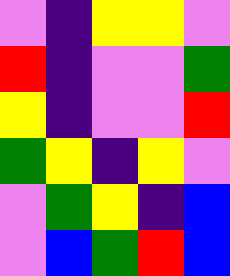[["violet", "indigo", "yellow", "yellow", "violet"], ["red", "indigo", "violet", "violet", "green"], ["yellow", "indigo", "violet", "violet", "red"], ["green", "yellow", "indigo", "yellow", "violet"], ["violet", "green", "yellow", "indigo", "blue"], ["violet", "blue", "green", "red", "blue"]]